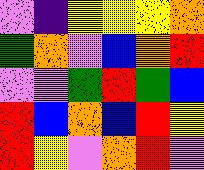[["violet", "indigo", "yellow", "yellow", "yellow", "orange"], ["green", "orange", "violet", "blue", "orange", "red"], ["violet", "violet", "green", "red", "green", "blue"], ["red", "blue", "orange", "blue", "red", "yellow"], ["red", "yellow", "violet", "orange", "red", "violet"]]